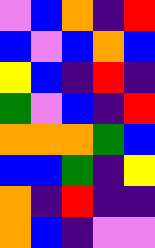[["violet", "blue", "orange", "indigo", "red"], ["blue", "violet", "blue", "orange", "blue"], ["yellow", "blue", "indigo", "red", "indigo"], ["green", "violet", "blue", "indigo", "red"], ["orange", "orange", "orange", "green", "blue"], ["blue", "blue", "green", "indigo", "yellow"], ["orange", "indigo", "red", "indigo", "indigo"], ["orange", "blue", "indigo", "violet", "violet"]]